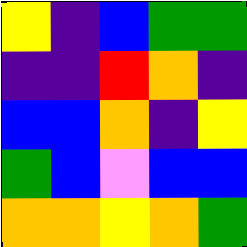[["yellow", "indigo", "blue", "green", "green"], ["indigo", "indigo", "red", "orange", "indigo"], ["blue", "blue", "orange", "indigo", "yellow"], ["green", "blue", "violet", "blue", "blue"], ["orange", "orange", "yellow", "orange", "green"]]